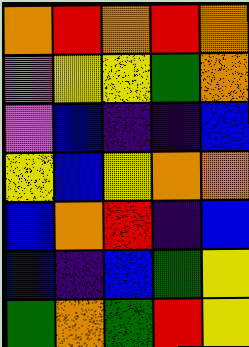[["orange", "red", "orange", "red", "orange"], ["violet", "yellow", "yellow", "green", "orange"], ["violet", "blue", "indigo", "indigo", "blue"], ["yellow", "blue", "yellow", "orange", "orange"], ["blue", "orange", "red", "indigo", "blue"], ["blue", "indigo", "blue", "green", "yellow"], ["green", "orange", "green", "red", "yellow"]]